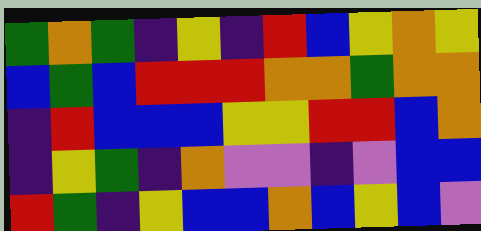[["green", "orange", "green", "indigo", "yellow", "indigo", "red", "blue", "yellow", "orange", "yellow"], ["blue", "green", "blue", "red", "red", "red", "orange", "orange", "green", "orange", "orange"], ["indigo", "red", "blue", "blue", "blue", "yellow", "yellow", "red", "red", "blue", "orange"], ["indigo", "yellow", "green", "indigo", "orange", "violet", "violet", "indigo", "violet", "blue", "blue"], ["red", "green", "indigo", "yellow", "blue", "blue", "orange", "blue", "yellow", "blue", "violet"]]